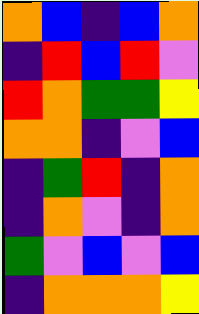[["orange", "blue", "indigo", "blue", "orange"], ["indigo", "red", "blue", "red", "violet"], ["red", "orange", "green", "green", "yellow"], ["orange", "orange", "indigo", "violet", "blue"], ["indigo", "green", "red", "indigo", "orange"], ["indigo", "orange", "violet", "indigo", "orange"], ["green", "violet", "blue", "violet", "blue"], ["indigo", "orange", "orange", "orange", "yellow"]]